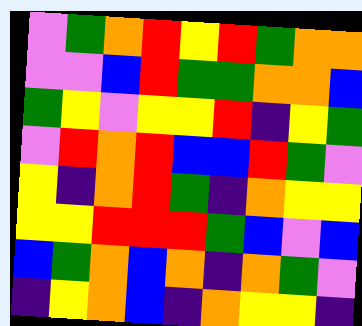[["violet", "green", "orange", "red", "yellow", "red", "green", "orange", "orange"], ["violet", "violet", "blue", "red", "green", "green", "orange", "orange", "blue"], ["green", "yellow", "violet", "yellow", "yellow", "red", "indigo", "yellow", "green"], ["violet", "red", "orange", "red", "blue", "blue", "red", "green", "violet"], ["yellow", "indigo", "orange", "red", "green", "indigo", "orange", "yellow", "yellow"], ["yellow", "yellow", "red", "red", "red", "green", "blue", "violet", "blue"], ["blue", "green", "orange", "blue", "orange", "indigo", "orange", "green", "violet"], ["indigo", "yellow", "orange", "blue", "indigo", "orange", "yellow", "yellow", "indigo"]]